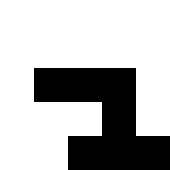[["white", "white", "white", "white", "white"], ["white", "white", "white", "white", "white"], ["white", "black", "black", "black", "white"], ["white", "white", "white", "black", "white"], ["white", "white", "black", "black", "black"]]